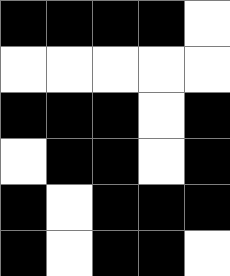[["black", "black", "black", "black", "white"], ["white", "white", "white", "white", "white"], ["black", "black", "black", "white", "black"], ["white", "black", "black", "white", "black"], ["black", "white", "black", "black", "black"], ["black", "white", "black", "black", "white"]]